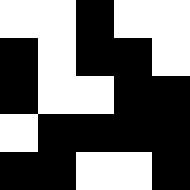[["white", "white", "black", "white", "white"], ["black", "white", "black", "black", "white"], ["black", "white", "white", "black", "black"], ["white", "black", "black", "black", "black"], ["black", "black", "white", "white", "black"]]